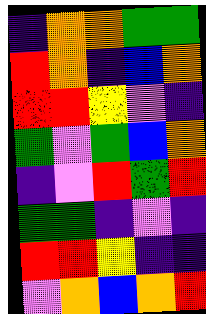[["indigo", "orange", "orange", "green", "green"], ["red", "orange", "indigo", "blue", "orange"], ["red", "red", "yellow", "violet", "indigo"], ["green", "violet", "green", "blue", "orange"], ["indigo", "violet", "red", "green", "red"], ["green", "green", "indigo", "violet", "indigo"], ["red", "red", "yellow", "indigo", "indigo"], ["violet", "orange", "blue", "orange", "red"]]